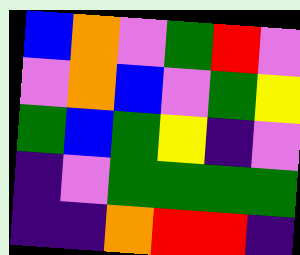[["blue", "orange", "violet", "green", "red", "violet"], ["violet", "orange", "blue", "violet", "green", "yellow"], ["green", "blue", "green", "yellow", "indigo", "violet"], ["indigo", "violet", "green", "green", "green", "green"], ["indigo", "indigo", "orange", "red", "red", "indigo"]]